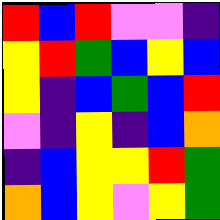[["red", "blue", "red", "violet", "violet", "indigo"], ["yellow", "red", "green", "blue", "yellow", "blue"], ["yellow", "indigo", "blue", "green", "blue", "red"], ["violet", "indigo", "yellow", "indigo", "blue", "orange"], ["indigo", "blue", "yellow", "yellow", "red", "green"], ["orange", "blue", "yellow", "violet", "yellow", "green"]]